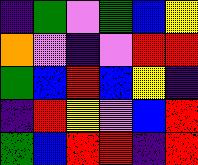[["indigo", "green", "violet", "green", "blue", "yellow"], ["orange", "violet", "indigo", "violet", "red", "red"], ["green", "blue", "red", "blue", "yellow", "indigo"], ["indigo", "red", "yellow", "violet", "blue", "red"], ["green", "blue", "red", "red", "indigo", "red"]]